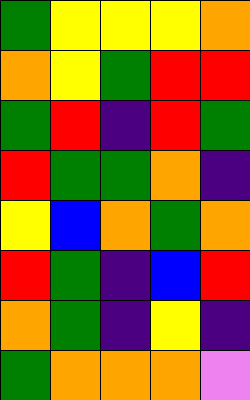[["green", "yellow", "yellow", "yellow", "orange"], ["orange", "yellow", "green", "red", "red"], ["green", "red", "indigo", "red", "green"], ["red", "green", "green", "orange", "indigo"], ["yellow", "blue", "orange", "green", "orange"], ["red", "green", "indigo", "blue", "red"], ["orange", "green", "indigo", "yellow", "indigo"], ["green", "orange", "orange", "orange", "violet"]]